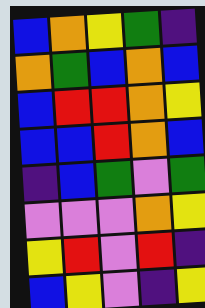[["blue", "orange", "yellow", "green", "indigo"], ["orange", "green", "blue", "orange", "blue"], ["blue", "red", "red", "orange", "yellow"], ["blue", "blue", "red", "orange", "blue"], ["indigo", "blue", "green", "violet", "green"], ["violet", "violet", "violet", "orange", "yellow"], ["yellow", "red", "violet", "red", "indigo"], ["blue", "yellow", "violet", "indigo", "yellow"]]